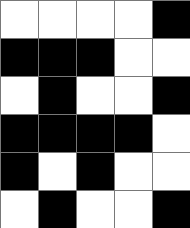[["white", "white", "white", "white", "black"], ["black", "black", "black", "white", "white"], ["white", "black", "white", "white", "black"], ["black", "black", "black", "black", "white"], ["black", "white", "black", "white", "white"], ["white", "black", "white", "white", "black"]]